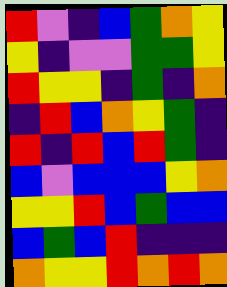[["red", "violet", "indigo", "blue", "green", "orange", "yellow"], ["yellow", "indigo", "violet", "violet", "green", "green", "yellow"], ["red", "yellow", "yellow", "indigo", "green", "indigo", "orange"], ["indigo", "red", "blue", "orange", "yellow", "green", "indigo"], ["red", "indigo", "red", "blue", "red", "green", "indigo"], ["blue", "violet", "blue", "blue", "blue", "yellow", "orange"], ["yellow", "yellow", "red", "blue", "green", "blue", "blue"], ["blue", "green", "blue", "red", "indigo", "indigo", "indigo"], ["orange", "yellow", "yellow", "red", "orange", "red", "orange"]]